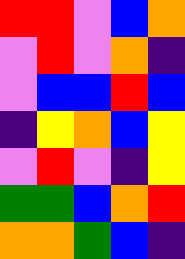[["red", "red", "violet", "blue", "orange"], ["violet", "red", "violet", "orange", "indigo"], ["violet", "blue", "blue", "red", "blue"], ["indigo", "yellow", "orange", "blue", "yellow"], ["violet", "red", "violet", "indigo", "yellow"], ["green", "green", "blue", "orange", "red"], ["orange", "orange", "green", "blue", "indigo"]]